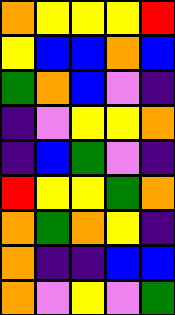[["orange", "yellow", "yellow", "yellow", "red"], ["yellow", "blue", "blue", "orange", "blue"], ["green", "orange", "blue", "violet", "indigo"], ["indigo", "violet", "yellow", "yellow", "orange"], ["indigo", "blue", "green", "violet", "indigo"], ["red", "yellow", "yellow", "green", "orange"], ["orange", "green", "orange", "yellow", "indigo"], ["orange", "indigo", "indigo", "blue", "blue"], ["orange", "violet", "yellow", "violet", "green"]]